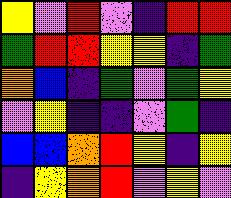[["yellow", "violet", "red", "violet", "indigo", "red", "red"], ["green", "red", "red", "yellow", "yellow", "indigo", "green"], ["orange", "blue", "indigo", "green", "violet", "green", "yellow"], ["violet", "yellow", "indigo", "indigo", "violet", "green", "indigo"], ["blue", "blue", "orange", "red", "yellow", "indigo", "yellow"], ["indigo", "yellow", "orange", "red", "violet", "yellow", "violet"]]